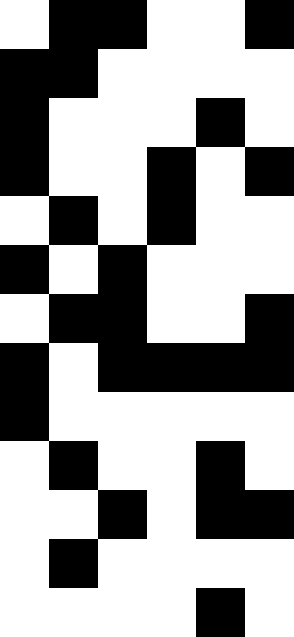[["white", "black", "black", "white", "white", "black"], ["black", "black", "white", "white", "white", "white"], ["black", "white", "white", "white", "black", "white"], ["black", "white", "white", "black", "white", "black"], ["white", "black", "white", "black", "white", "white"], ["black", "white", "black", "white", "white", "white"], ["white", "black", "black", "white", "white", "black"], ["black", "white", "black", "black", "black", "black"], ["black", "white", "white", "white", "white", "white"], ["white", "black", "white", "white", "black", "white"], ["white", "white", "black", "white", "black", "black"], ["white", "black", "white", "white", "white", "white"], ["white", "white", "white", "white", "black", "white"]]